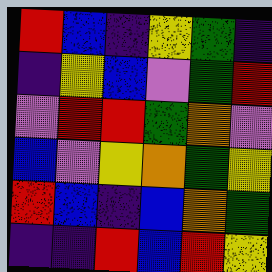[["red", "blue", "indigo", "yellow", "green", "indigo"], ["indigo", "yellow", "blue", "violet", "green", "red"], ["violet", "red", "red", "green", "orange", "violet"], ["blue", "violet", "yellow", "orange", "green", "yellow"], ["red", "blue", "indigo", "blue", "orange", "green"], ["indigo", "indigo", "red", "blue", "red", "yellow"]]